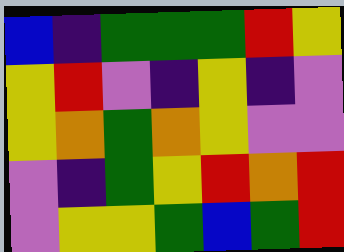[["blue", "indigo", "green", "green", "green", "red", "yellow"], ["yellow", "red", "violet", "indigo", "yellow", "indigo", "violet"], ["yellow", "orange", "green", "orange", "yellow", "violet", "violet"], ["violet", "indigo", "green", "yellow", "red", "orange", "red"], ["violet", "yellow", "yellow", "green", "blue", "green", "red"]]